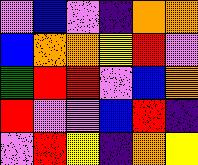[["violet", "blue", "violet", "indigo", "orange", "orange"], ["blue", "orange", "orange", "yellow", "red", "violet"], ["green", "red", "red", "violet", "blue", "orange"], ["red", "violet", "violet", "blue", "red", "indigo"], ["violet", "red", "yellow", "indigo", "orange", "yellow"]]